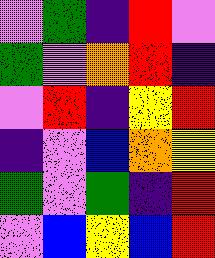[["violet", "green", "indigo", "red", "violet"], ["green", "violet", "orange", "red", "indigo"], ["violet", "red", "indigo", "yellow", "red"], ["indigo", "violet", "blue", "orange", "yellow"], ["green", "violet", "green", "indigo", "red"], ["violet", "blue", "yellow", "blue", "red"]]